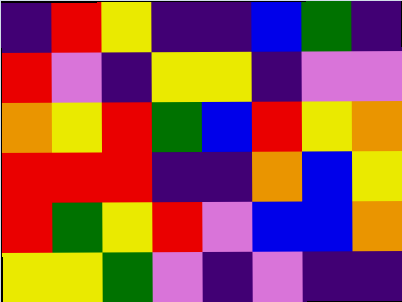[["indigo", "red", "yellow", "indigo", "indigo", "blue", "green", "indigo"], ["red", "violet", "indigo", "yellow", "yellow", "indigo", "violet", "violet"], ["orange", "yellow", "red", "green", "blue", "red", "yellow", "orange"], ["red", "red", "red", "indigo", "indigo", "orange", "blue", "yellow"], ["red", "green", "yellow", "red", "violet", "blue", "blue", "orange"], ["yellow", "yellow", "green", "violet", "indigo", "violet", "indigo", "indigo"]]